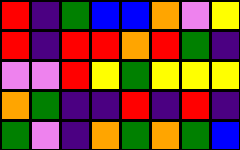[["red", "indigo", "green", "blue", "blue", "orange", "violet", "yellow"], ["red", "indigo", "red", "red", "orange", "red", "green", "indigo"], ["violet", "violet", "red", "yellow", "green", "yellow", "yellow", "yellow"], ["orange", "green", "indigo", "indigo", "red", "indigo", "red", "indigo"], ["green", "violet", "indigo", "orange", "green", "orange", "green", "blue"]]